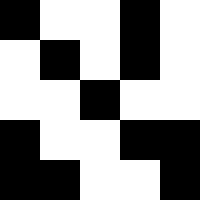[["black", "white", "white", "black", "white"], ["white", "black", "white", "black", "white"], ["white", "white", "black", "white", "white"], ["black", "white", "white", "black", "black"], ["black", "black", "white", "white", "black"]]